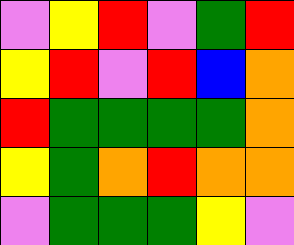[["violet", "yellow", "red", "violet", "green", "red"], ["yellow", "red", "violet", "red", "blue", "orange"], ["red", "green", "green", "green", "green", "orange"], ["yellow", "green", "orange", "red", "orange", "orange"], ["violet", "green", "green", "green", "yellow", "violet"]]